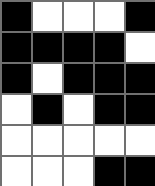[["black", "white", "white", "white", "black"], ["black", "black", "black", "black", "white"], ["black", "white", "black", "black", "black"], ["white", "black", "white", "black", "black"], ["white", "white", "white", "white", "white"], ["white", "white", "white", "black", "black"]]